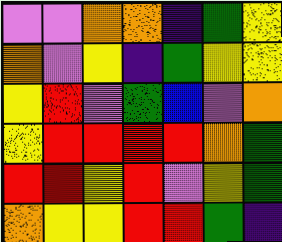[["violet", "violet", "orange", "orange", "indigo", "green", "yellow"], ["orange", "violet", "yellow", "indigo", "green", "yellow", "yellow"], ["yellow", "red", "violet", "green", "blue", "violet", "orange"], ["yellow", "red", "red", "red", "red", "orange", "green"], ["red", "red", "yellow", "red", "violet", "yellow", "green"], ["orange", "yellow", "yellow", "red", "red", "green", "indigo"]]